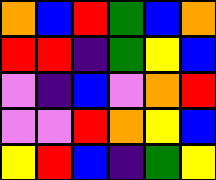[["orange", "blue", "red", "green", "blue", "orange"], ["red", "red", "indigo", "green", "yellow", "blue"], ["violet", "indigo", "blue", "violet", "orange", "red"], ["violet", "violet", "red", "orange", "yellow", "blue"], ["yellow", "red", "blue", "indigo", "green", "yellow"]]